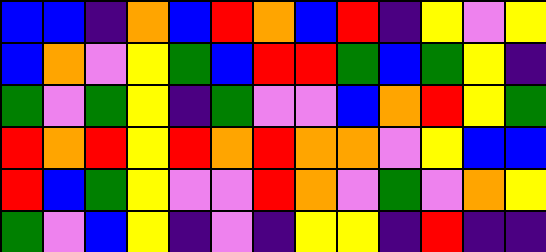[["blue", "blue", "indigo", "orange", "blue", "red", "orange", "blue", "red", "indigo", "yellow", "violet", "yellow"], ["blue", "orange", "violet", "yellow", "green", "blue", "red", "red", "green", "blue", "green", "yellow", "indigo"], ["green", "violet", "green", "yellow", "indigo", "green", "violet", "violet", "blue", "orange", "red", "yellow", "green"], ["red", "orange", "red", "yellow", "red", "orange", "red", "orange", "orange", "violet", "yellow", "blue", "blue"], ["red", "blue", "green", "yellow", "violet", "violet", "red", "orange", "violet", "green", "violet", "orange", "yellow"], ["green", "violet", "blue", "yellow", "indigo", "violet", "indigo", "yellow", "yellow", "indigo", "red", "indigo", "indigo"]]